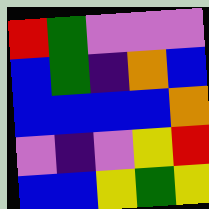[["red", "green", "violet", "violet", "violet"], ["blue", "green", "indigo", "orange", "blue"], ["blue", "blue", "blue", "blue", "orange"], ["violet", "indigo", "violet", "yellow", "red"], ["blue", "blue", "yellow", "green", "yellow"]]